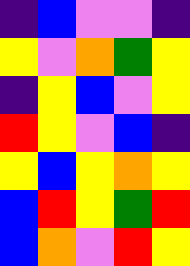[["indigo", "blue", "violet", "violet", "indigo"], ["yellow", "violet", "orange", "green", "yellow"], ["indigo", "yellow", "blue", "violet", "yellow"], ["red", "yellow", "violet", "blue", "indigo"], ["yellow", "blue", "yellow", "orange", "yellow"], ["blue", "red", "yellow", "green", "red"], ["blue", "orange", "violet", "red", "yellow"]]